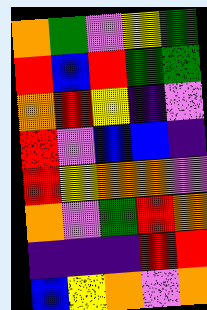[["orange", "green", "violet", "yellow", "green"], ["red", "blue", "red", "green", "green"], ["orange", "red", "yellow", "indigo", "violet"], ["red", "violet", "blue", "blue", "indigo"], ["red", "yellow", "orange", "orange", "violet"], ["orange", "violet", "green", "red", "orange"], ["indigo", "indigo", "indigo", "red", "red"], ["blue", "yellow", "orange", "violet", "orange"]]